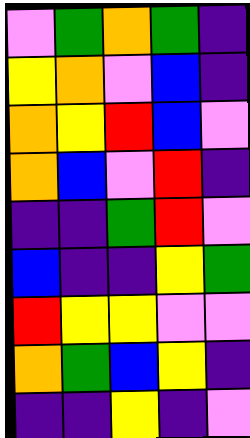[["violet", "green", "orange", "green", "indigo"], ["yellow", "orange", "violet", "blue", "indigo"], ["orange", "yellow", "red", "blue", "violet"], ["orange", "blue", "violet", "red", "indigo"], ["indigo", "indigo", "green", "red", "violet"], ["blue", "indigo", "indigo", "yellow", "green"], ["red", "yellow", "yellow", "violet", "violet"], ["orange", "green", "blue", "yellow", "indigo"], ["indigo", "indigo", "yellow", "indigo", "violet"]]